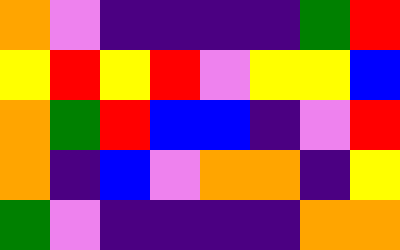[["orange", "violet", "indigo", "indigo", "indigo", "indigo", "green", "red"], ["yellow", "red", "yellow", "red", "violet", "yellow", "yellow", "blue"], ["orange", "green", "red", "blue", "blue", "indigo", "violet", "red"], ["orange", "indigo", "blue", "violet", "orange", "orange", "indigo", "yellow"], ["green", "violet", "indigo", "indigo", "indigo", "indigo", "orange", "orange"]]